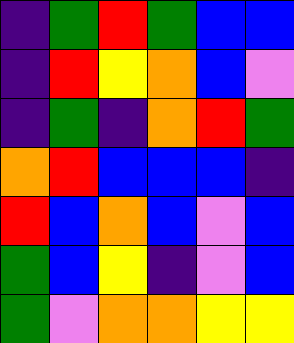[["indigo", "green", "red", "green", "blue", "blue"], ["indigo", "red", "yellow", "orange", "blue", "violet"], ["indigo", "green", "indigo", "orange", "red", "green"], ["orange", "red", "blue", "blue", "blue", "indigo"], ["red", "blue", "orange", "blue", "violet", "blue"], ["green", "blue", "yellow", "indigo", "violet", "blue"], ["green", "violet", "orange", "orange", "yellow", "yellow"]]